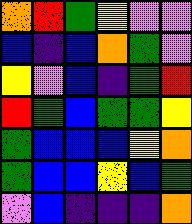[["orange", "red", "green", "yellow", "violet", "violet"], ["blue", "indigo", "blue", "orange", "green", "violet"], ["yellow", "violet", "blue", "indigo", "green", "red"], ["red", "green", "blue", "green", "green", "yellow"], ["green", "blue", "blue", "blue", "yellow", "orange"], ["green", "blue", "blue", "yellow", "blue", "green"], ["violet", "blue", "indigo", "indigo", "indigo", "orange"]]